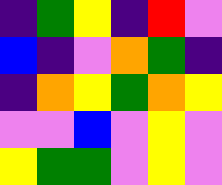[["indigo", "green", "yellow", "indigo", "red", "violet"], ["blue", "indigo", "violet", "orange", "green", "indigo"], ["indigo", "orange", "yellow", "green", "orange", "yellow"], ["violet", "violet", "blue", "violet", "yellow", "violet"], ["yellow", "green", "green", "violet", "yellow", "violet"]]